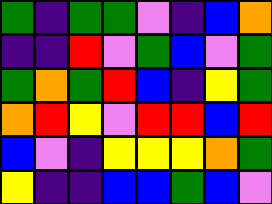[["green", "indigo", "green", "green", "violet", "indigo", "blue", "orange"], ["indigo", "indigo", "red", "violet", "green", "blue", "violet", "green"], ["green", "orange", "green", "red", "blue", "indigo", "yellow", "green"], ["orange", "red", "yellow", "violet", "red", "red", "blue", "red"], ["blue", "violet", "indigo", "yellow", "yellow", "yellow", "orange", "green"], ["yellow", "indigo", "indigo", "blue", "blue", "green", "blue", "violet"]]